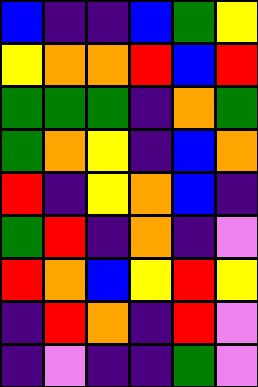[["blue", "indigo", "indigo", "blue", "green", "yellow"], ["yellow", "orange", "orange", "red", "blue", "red"], ["green", "green", "green", "indigo", "orange", "green"], ["green", "orange", "yellow", "indigo", "blue", "orange"], ["red", "indigo", "yellow", "orange", "blue", "indigo"], ["green", "red", "indigo", "orange", "indigo", "violet"], ["red", "orange", "blue", "yellow", "red", "yellow"], ["indigo", "red", "orange", "indigo", "red", "violet"], ["indigo", "violet", "indigo", "indigo", "green", "violet"]]